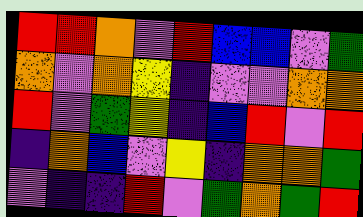[["red", "red", "orange", "violet", "red", "blue", "blue", "violet", "green"], ["orange", "violet", "orange", "yellow", "indigo", "violet", "violet", "orange", "orange"], ["red", "violet", "green", "yellow", "indigo", "blue", "red", "violet", "red"], ["indigo", "orange", "blue", "violet", "yellow", "indigo", "orange", "orange", "green"], ["violet", "indigo", "indigo", "red", "violet", "green", "orange", "green", "red"]]